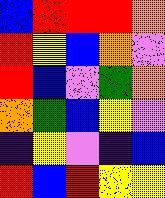[["blue", "red", "red", "red", "orange"], ["red", "yellow", "blue", "orange", "violet"], ["red", "blue", "violet", "green", "orange"], ["orange", "green", "blue", "yellow", "violet"], ["indigo", "yellow", "violet", "indigo", "blue"], ["red", "blue", "red", "yellow", "yellow"]]